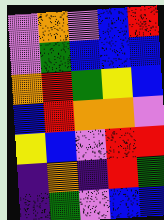[["violet", "orange", "violet", "blue", "red"], ["violet", "green", "blue", "blue", "blue"], ["orange", "red", "green", "yellow", "blue"], ["blue", "red", "orange", "orange", "violet"], ["yellow", "blue", "violet", "red", "red"], ["indigo", "orange", "indigo", "red", "green"], ["indigo", "green", "violet", "blue", "blue"]]